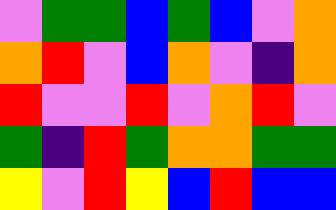[["violet", "green", "green", "blue", "green", "blue", "violet", "orange"], ["orange", "red", "violet", "blue", "orange", "violet", "indigo", "orange"], ["red", "violet", "violet", "red", "violet", "orange", "red", "violet"], ["green", "indigo", "red", "green", "orange", "orange", "green", "green"], ["yellow", "violet", "red", "yellow", "blue", "red", "blue", "blue"]]